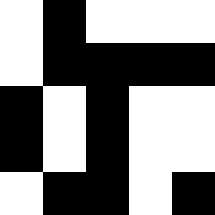[["white", "black", "white", "white", "white"], ["white", "black", "black", "black", "black"], ["black", "white", "black", "white", "white"], ["black", "white", "black", "white", "white"], ["white", "black", "black", "white", "black"]]